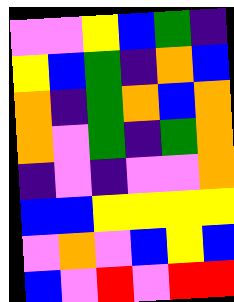[["violet", "violet", "yellow", "blue", "green", "indigo"], ["yellow", "blue", "green", "indigo", "orange", "blue"], ["orange", "indigo", "green", "orange", "blue", "orange"], ["orange", "violet", "green", "indigo", "green", "orange"], ["indigo", "violet", "indigo", "violet", "violet", "orange"], ["blue", "blue", "yellow", "yellow", "yellow", "yellow"], ["violet", "orange", "violet", "blue", "yellow", "blue"], ["blue", "violet", "red", "violet", "red", "red"]]